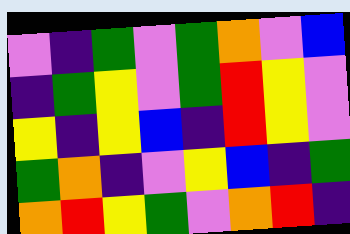[["violet", "indigo", "green", "violet", "green", "orange", "violet", "blue"], ["indigo", "green", "yellow", "violet", "green", "red", "yellow", "violet"], ["yellow", "indigo", "yellow", "blue", "indigo", "red", "yellow", "violet"], ["green", "orange", "indigo", "violet", "yellow", "blue", "indigo", "green"], ["orange", "red", "yellow", "green", "violet", "orange", "red", "indigo"]]